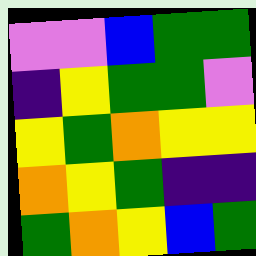[["violet", "violet", "blue", "green", "green"], ["indigo", "yellow", "green", "green", "violet"], ["yellow", "green", "orange", "yellow", "yellow"], ["orange", "yellow", "green", "indigo", "indigo"], ["green", "orange", "yellow", "blue", "green"]]